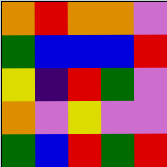[["orange", "red", "orange", "orange", "violet"], ["green", "blue", "blue", "blue", "red"], ["yellow", "indigo", "red", "green", "violet"], ["orange", "violet", "yellow", "violet", "violet"], ["green", "blue", "red", "green", "red"]]